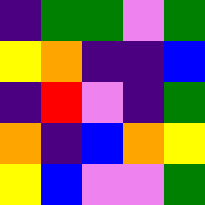[["indigo", "green", "green", "violet", "green"], ["yellow", "orange", "indigo", "indigo", "blue"], ["indigo", "red", "violet", "indigo", "green"], ["orange", "indigo", "blue", "orange", "yellow"], ["yellow", "blue", "violet", "violet", "green"]]